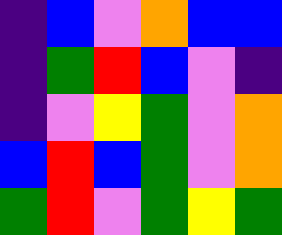[["indigo", "blue", "violet", "orange", "blue", "blue"], ["indigo", "green", "red", "blue", "violet", "indigo"], ["indigo", "violet", "yellow", "green", "violet", "orange"], ["blue", "red", "blue", "green", "violet", "orange"], ["green", "red", "violet", "green", "yellow", "green"]]